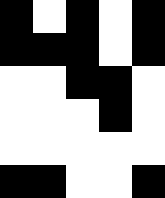[["black", "white", "black", "white", "black"], ["black", "black", "black", "white", "black"], ["white", "white", "black", "black", "white"], ["white", "white", "white", "black", "white"], ["white", "white", "white", "white", "white"], ["black", "black", "white", "white", "black"]]